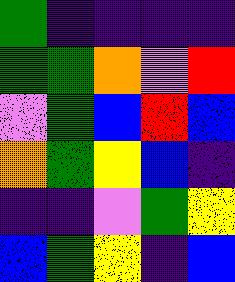[["green", "indigo", "indigo", "indigo", "indigo"], ["green", "green", "orange", "violet", "red"], ["violet", "green", "blue", "red", "blue"], ["orange", "green", "yellow", "blue", "indigo"], ["indigo", "indigo", "violet", "green", "yellow"], ["blue", "green", "yellow", "indigo", "blue"]]